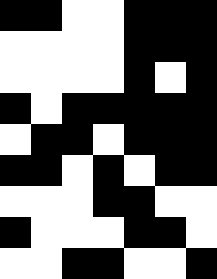[["black", "black", "white", "white", "black", "black", "black"], ["white", "white", "white", "white", "black", "black", "black"], ["white", "white", "white", "white", "black", "white", "black"], ["black", "white", "black", "black", "black", "black", "black"], ["white", "black", "black", "white", "black", "black", "black"], ["black", "black", "white", "black", "white", "black", "black"], ["white", "white", "white", "black", "black", "white", "white"], ["black", "white", "white", "white", "black", "black", "white"], ["white", "white", "black", "black", "white", "white", "black"]]